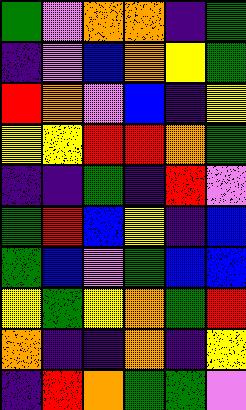[["green", "violet", "orange", "orange", "indigo", "green"], ["indigo", "violet", "blue", "orange", "yellow", "green"], ["red", "orange", "violet", "blue", "indigo", "yellow"], ["yellow", "yellow", "red", "red", "orange", "green"], ["indigo", "indigo", "green", "indigo", "red", "violet"], ["green", "red", "blue", "yellow", "indigo", "blue"], ["green", "blue", "violet", "green", "blue", "blue"], ["yellow", "green", "yellow", "orange", "green", "red"], ["orange", "indigo", "indigo", "orange", "indigo", "yellow"], ["indigo", "red", "orange", "green", "green", "violet"]]